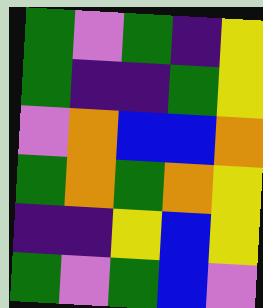[["green", "violet", "green", "indigo", "yellow"], ["green", "indigo", "indigo", "green", "yellow"], ["violet", "orange", "blue", "blue", "orange"], ["green", "orange", "green", "orange", "yellow"], ["indigo", "indigo", "yellow", "blue", "yellow"], ["green", "violet", "green", "blue", "violet"]]